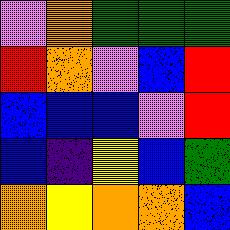[["violet", "orange", "green", "green", "green"], ["red", "orange", "violet", "blue", "red"], ["blue", "blue", "blue", "violet", "red"], ["blue", "indigo", "yellow", "blue", "green"], ["orange", "yellow", "orange", "orange", "blue"]]